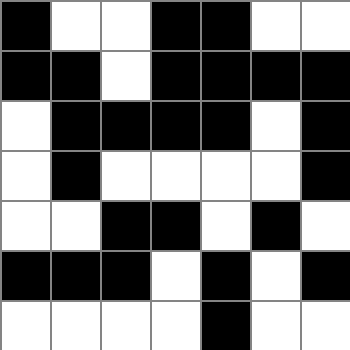[["black", "white", "white", "black", "black", "white", "white"], ["black", "black", "white", "black", "black", "black", "black"], ["white", "black", "black", "black", "black", "white", "black"], ["white", "black", "white", "white", "white", "white", "black"], ["white", "white", "black", "black", "white", "black", "white"], ["black", "black", "black", "white", "black", "white", "black"], ["white", "white", "white", "white", "black", "white", "white"]]